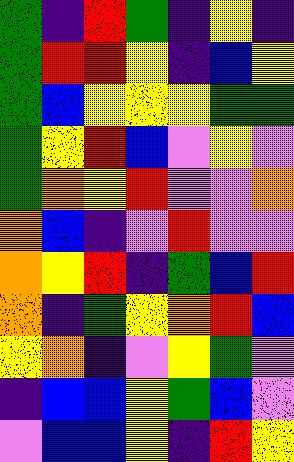[["green", "indigo", "red", "green", "indigo", "yellow", "indigo"], ["green", "red", "red", "yellow", "indigo", "blue", "yellow"], ["green", "blue", "yellow", "yellow", "yellow", "green", "green"], ["green", "yellow", "red", "blue", "violet", "yellow", "violet"], ["green", "orange", "yellow", "red", "violet", "violet", "orange"], ["orange", "blue", "indigo", "violet", "red", "violet", "violet"], ["orange", "yellow", "red", "indigo", "green", "blue", "red"], ["orange", "indigo", "green", "yellow", "orange", "red", "blue"], ["yellow", "orange", "indigo", "violet", "yellow", "green", "violet"], ["indigo", "blue", "blue", "yellow", "green", "blue", "violet"], ["violet", "blue", "blue", "yellow", "indigo", "red", "yellow"]]